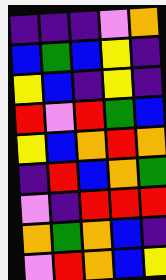[["indigo", "indigo", "indigo", "violet", "orange"], ["blue", "green", "blue", "yellow", "indigo"], ["yellow", "blue", "indigo", "yellow", "indigo"], ["red", "violet", "red", "green", "blue"], ["yellow", "blue", "orange", "red", "orange"], ["indigo", "red", "blue", "orange", "green"], ["violet", "indigo", "red", "red", "red"], ["orange", "green", "orange", "blue", "indigo"], ["violet", "red", "orange", "blue", "yellow"]]